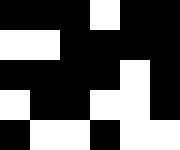[["black", "black", "black", "white", "black", "black"], ["white", "white", "black", "black", "black", "black"], ["black", "black", "black", "black", "white", "black"], ["white", "black", "black", "white", "white", "black"], ["black", "white", "white", "black", "white", "white"]]